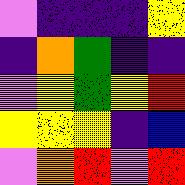[["violet", "indigo", "indigo", "indigo", "yellow"], ["indigo", "orange", "green", "indigo", "indigo"], ["violet", "yellow", "green", "yellow", "red"], ["yellow", "yellow", "yellow", "indigo", "blue"], ["violet", "orange", "red", "violet", "red"]]